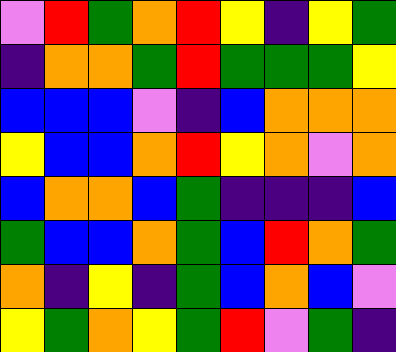[["violet", "red", "green", "orange", "red", "yellow", "indigo", "yellow", "green"], ["indigo", "orange", "orange", "green", "red", "green", "green", "green", "yellow"], ["blue", "blue", "blue", "violet", "indigo", "blue", "orange", "orange", "orange"], ["yellow", "blue", "blue", "orange", "red", "yellow", "orange", "violet", "orange"], ["blue", "orange", "orange", "blue", "green", "indigo", "indigo", "indigo", "blue"], ["green", "blue", "blue", "orange", "green", "blue", "red", "orange", "green"], ["orange", "indigo", "yellow", "indigo", "green", "blue", "orange", "blue", "violet"], ["yellow", "green", "orange", "yellow", "green", "red", "violet", "green", "indigo"]]